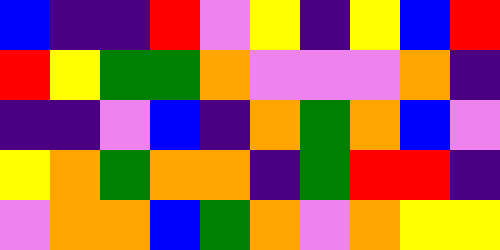[["blue", "indigo", "indigo", "red", "violet", "yellow", "indigo", "yellow", "blue", "red"], ["red", "yellow", "green", "green", "orange", "violet", "violet", "violet", "orange", "indigo"], ["indigo", "indigo", "violet", "blue", "indigo", "orange", "green", "orange", "blue", "violet"], ["yellow", "orange", "green", "orange", "orange", "indigo", "green", "red", "red", "indigo"], ["violet", "orange", "orange", "blue", "green", "orange", "violet", "orange", "yellow", "yellow"]]